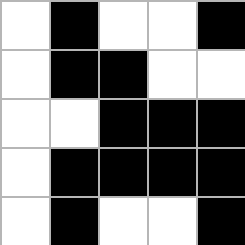[["white", "black", "white", "white", "black"], ["white", "black", "black", "white", "white"], ["white", "white", "black", "black", "black"], ["white", "black", "black", "black", "black"], ["white", "black", "white", "white", "black"]]